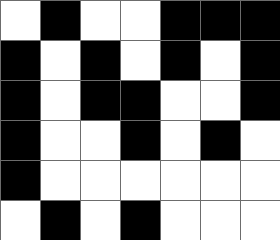[["white", "black", "white", "white", "black", "black", "black"], ["black", "white", "black", "white", "black", "white", "black"], ["black", "white", "black", "black", "white", "white", "black"], ["black", "white", "white", "black", "white", "black", "white"], ["black", "white", "white", "white", "white", "white", "white"], ["white", "black", "white", "black", "white", "white", "white"]]